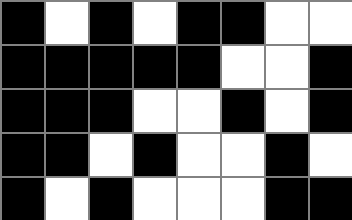[["black", "white", "black", "white", "black", "black", "white", "white"], ["black", "black", "black", "black", "black", "white", "white", "black"], ["black", "black", "black", "white", "white", "black", "white", "black"], ["black", "black", "white", "black", "white", "white", "black", "white"], ["black", "white", "black", "white", "white", "white", "black", "black"]]